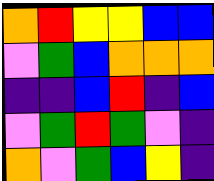[["orange", "red", "yellow", "yellow", "blue", "blue"], ["violet", "green", "blue", "orange", "orange", "orange"], ["indigo", "indigo", "blue", "red", "indigo", "blue"], ["violet", "green", "red", "green", "violet", "indigo"], ["orange", "violet", "green", "blue", "yellow", "indigo"]]